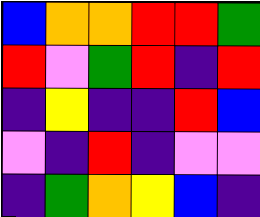[["blue", "orange", "orange", "red", "red", "green"], ["red", "violet", "green", "red", "indigo", "red"], ["indigo", "yellow", "indigo", "indigo", "red", "blue"], ["violet", "indigo", "red", "indigo", "violet", "violet"], ["indigo", "green", "orange", "yellow", "blue", "indigo"]]